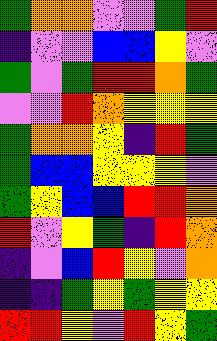[["green", "orange", "orange", "violet", "violet", "green", "red"], ["indigo", "violet", "violet", "blue", "blue", "yellow", "violet"], ["green", "violet", "green", "red", "red", "orange", "green"], ["violet", "violet", "red", "orange", "yellow", "yellow", "yellow"], ["green", "orange", "orange", "yellow", "indigo", "red", "green"], ["green", "blue", "blue", "yellow", "yellow", "yellow", "violet"], ["green", "yellow", "blue", "blue", "red", "red", "orange"], ["red", "violet", "yellow", "green", "indigo", "red", "orange"], ["indigo", "violet", "blue", "red", "yellow", "violet", "orange"], ["indigo", "indigo", "green", "yellow", "green", "yellow", "yellow"], ["red", "red", "yellow", "violet", "red", "yellow", "green"]]